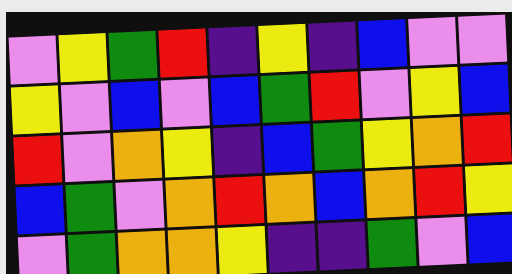[["violet", "yellow", "green", "red", "indigo", "yellow", "indigo", "blue", "violet", "violet"], ["yellow", "violet", "blue", "violet", "blue", "green", "red", "violet", "yellow", "blue"], ["red", "violet", "orange", "yellow", "indigo", "blue", "green", "yellow", "orange", "red"], ["blue", "green", "violet", "orange", "red", "orange", "blue", "orange", "red", "yellow"], ["violet", "green", "orange", "orange", "yellow", "indigo", "indigo", "green", "violet", "blue"]]